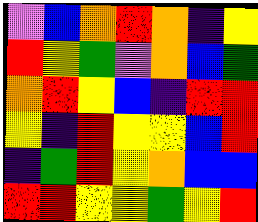[["violet", "blue", "orange", "red", "orange", "indigo", "yellow"], ["red", "yellow", "green", "violet", "orange", "blue", "green"], ["orange", "red", "yellow", "blue", "indigo", "red", "red"], ["yellow", "indigo", "red", "yellow", "yellow", "blue", "red"], ["indigo", "green", "red", "yellow", "orange", "blue", "blue"], ["red", "red", "yellow", "yellow", "green", "yellow", "red"]]